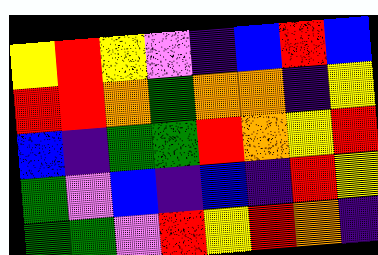[["yellow", "red", "yellow", "violet", "indigo", "blue", "red", "blue"], ["red", "red", "orange", "green", "orange", "orange", "indigo", "yellow"], ["blue", "indigo", "green", "green", "red", "orange", "yellow", "red"], ["green", "violet", "blue", "indigo", "blue", "indigo", "red", "yellow"], ["green", "green", "violet", "red", "yellow", "red", "orange", "indigo"]]